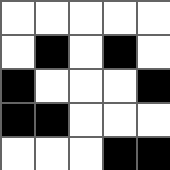[["white", "white", "white", "white", "white"], ["white", "black", "white", "black", "white"], ["black", "white", "white", "white", "black"], ["black", "black", "white", "white", "white"], ["white", "white", "white", "black", "black"]]